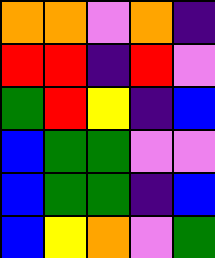[["orange", "orange", "violet", "orange", "indigo"], ["red", "red", "indigo", "red", "violet"], ["green", "red", "yellow", "indigo", "blue"], ["blue", "green", "green", "violet", "violet"], ["blue", "green", "green", "indigo", "blue"], ["blue", "yellow", "orange", "violet", "green"]]